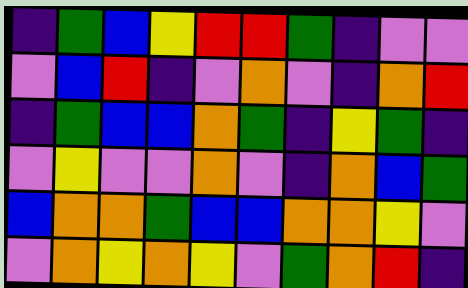[["indigo", "green", "blue", "yellow", "red", "red", "green", "indigo", "violet", "violet"], ["violet", "blue", "red", "indigo", "violet", "orange", "violet", "indigo", "orange", "red"], ["indigo", "green", "blue", "blue", "orange", "green", "indigo", "yellow", "green", "indigo"], ["violet", "yellow", "violet", "violet", "orange", "violet", "indigo", "orange", "blue", "green"], ["blue", "orange", "orange", "green", "blue", "blue", "orange", "orange", "yellow", "violet"], ["violet", "orange", "yellow", "orange", "yellow", "violet", "green", "orange", "red", "indigo"]]